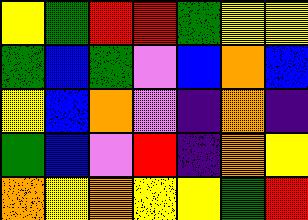[["yellow", "green", "red", "red", "green", "yellow", "yellow"], ["green", "blue", "green", "violet", "blue", "orange", "blue"], ["yellow", "blue", "orange", "violet", "indigo", "orange", "indigo"], ["green", "blue", "violet", "red", "indigo", "orange", "yellow"], ["orange", "yellow", "orange", "yellow", "yellow", "green", "red"]]